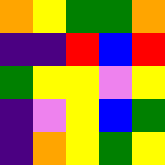[["orange", "yellow", "green", "green", "orange"], ["indigo", "indigo", "red", "blue", "red"], ["green", "yellow", "yellow", "violet", "yellow"], ["indigo", "violet", "yellow", "blue", "green"], ["indigo", "orange", "yellow", "green", "yellow"]]